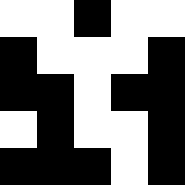[["white", "white", "black", "white", "white"], ["black", "white", "white", "white", "black"], ["black", "black", "white", "black", "black"], ["white", "black", "white", "white", "black"], ["black", "black", "black", "white", "black"]]